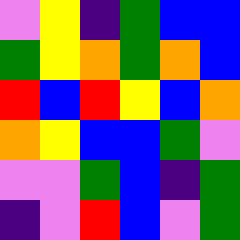[["violet", "yellow", "indigo", "green", "blue", "blue"], ["green", "yellow", "orange", "green", "orange", "blue"], ["red", "blue", "red", "yellow", "blue", "orange"], ["orange", "yellow", "blue", "blue", "green", "violet"], ["violet", "violet", "green", "blue", "indigo", "green"], ["indigo", "violet", "red", "blue", "violet", "green"]]